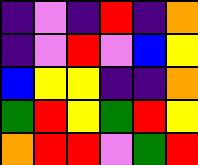[["indigo", "violet", "indigo", "red", "indigo", "orange"], ["indigo", "violet", "red", "violet", "blue", "yellow"], ["blue", "yellow", "yellow", "indigo", "indigo", "orange"], ["green", "red", "yellow", "green", "red", "yellow"], ["orange", "red", "red", "violet", "green", "red"]]